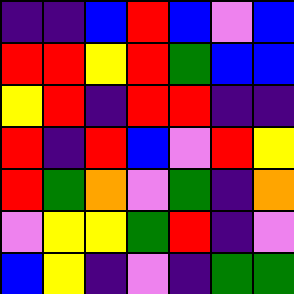[["indigo", "indigo", "blue", "red", "blue", "violet", "blue"], ["red", "red", "yellow", "red", "green", "blue", "blue"], ["yellow", "red", "indigo", "red", "red", "indigo", "indigo"], ["red", "indigo", "red", "blue", "violet", "red", "yellow"], ["red", "green", "orange", "violet", "green", "indigo", "orange"], ["violet", "yellow", "yellow", "green", "red", "indigo", "violet"], ["blue", "yellow", "indigo", "violet", "indigo", "green", "green"]]